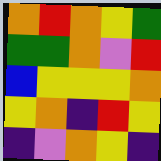[["orange", "red", "orange", "yellow", "green"], ["green", "green", "orange", "violet", "red"], ["blue", "yellow", "yellow", "yellow", "orange"], ["yellow", "orange", "indigo", "red", "yellow"], ["indigo", "violet", "orange", "yellow", "indigo"]]